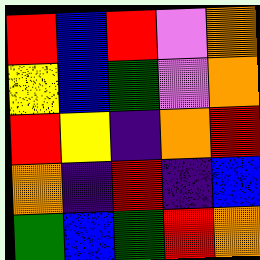[["red", "blue", "red", "violet", "orange"], ["yellow", "blue", "green", "violet", "orange"], ["red", "yellow", "indigo", "orange", "red"], ["orange", "indigo", "red", "indigo", "blue"], ["green", "blue", "green", "red", "orange"]]